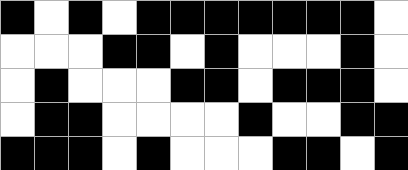[["black", "white", "black", "white", "black", "black", "black", "black", "black", "black", "black", "white"], ["white", "white", "white", "black", "black", "white", "black", "white", "white", "white", "black", "white"], ["white", "black", "white", "white", "white", "black", "black", "white", "black", "black", "black", "white"], ["white", "black", "black", "white", "white", "white", "white", "black", "white", "white", "black", "black"], ["black", "black", "black", "white", "black", "white", "white", "white", "black", "black", "white", "black"]]